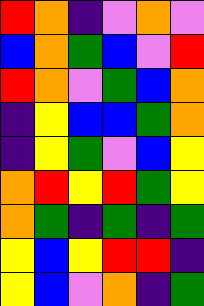[["red", "orange", "indigo", "violet", "orange", "violet"], ["blue", "orange", "green", "blue", "violet", "red"], ["red", "orange", "violet", "green", "blue", "orange"], ["indigo", "yellow", "blue", "blue", "green", "orange"], ["indigo", "yellow", "green", "violet", "blue", "yellow"], ["orange", "red", "yellow", "red", "green", "yellow"], ["orange", "green", "indigo", "green", "indigo", "green"], ["yellow", "blue", "yellow", "red", "red", "indigo"], ["yellow", "blue", "violet", "orange", "indigo", "green"]]